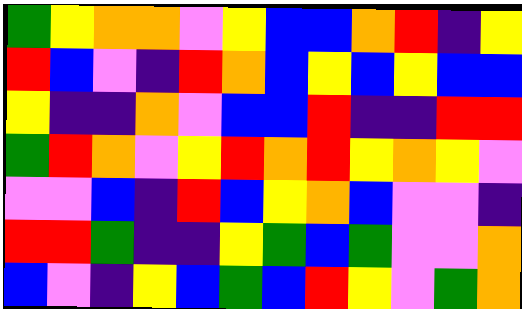[["green", "yellow", "orange", "orange", "violet", "yellow", "blue", "blue", "orange", "red", "indigo", "yellow"], ["red", "blue", "violet", "indigo", "red", "orange", "blue", "yellow", "blue", "yellow", "blue", "blue"], ["yellow", "indigo", "indigo", "orange", "violet", "blue", "blue", "red", "indigo", "indigo", "red", "red"], ["green", "red", "orange", "violet", "yellow", "red", "orange", "red", "yellow", "orange", "yellow", "violet"], ["violet", "violet", "blue", "indigo", "red", "blue", "yellow", "orange", "blue", "violet", "violet", "indigo"], ["red", "red", "green", "indigo", "indigo", "yellow", "green", "blue", "green", "violet", "violet", "orange"], ["blue", "violet", "indigo", "yellow", "blue", "green", "blue", "red", "yellow", "violet", "green", "orange"]]